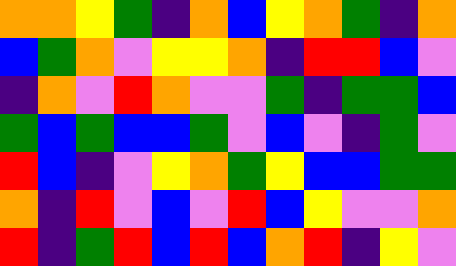[["orange", "orange", "yellow", "green", "indigo", "orange", "blue", "yellow", "orange", "green", "indigo", "orange"], ["blue", "green", "orange", "violet", "yellow", "yellow", "orange", "indigo", "red", "red", "blue", "violet"], ["indigo", "orange", "violet", "red", "orange", "violet", "violet", "green", "indigo", "green", "green", "blue"], ["green", "blue", "green", "blue", "blue", "green", "violet", "blue", "violet", "indigo", "green", "violet"], ["red", "blue", "indigo", "violet", "yellow", "orange", "green", "yellow", "blue", "blue", "green", "green"], ["orange", "indigo", "red", "violet", "blue", "violet", "red", "blue", "yellow", "violet", "violet", "orange"], ["red", "indigo", "green", "red", "blue", "red", "blue", "orange", "red", "indigo", "yellow", "violet"]]